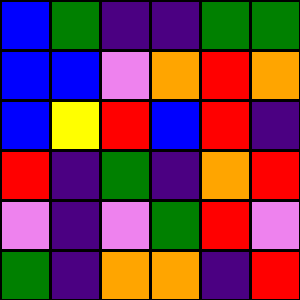[["blue", "green", "indigo", "indigo", "green", "green"], ["blue", "blue", "violet", "orange", "red", "orange"], ["blue", "yellow", "red", "blue", "red", "indigo"], ["red", "indigo", "green", "indigo", "orange", "red"], ["violet", "indigo", "violet", "green", "red", "violet"], ["green", "indigo", "orange", "orange", "indigo", "red"]]